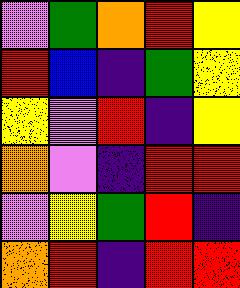[["violet", "green", "orange", "red", "yellow"], ["red", "blue", "indigo", "green", "yellow"], ["yellow", "violet", "red", "indigo", "yellow"], ["orange", "violet", "indigo", "red", "red"], ["violet", "yellow", "green", "red", "indigo"], ["orange", "red", "indigo", "red", "red"]]